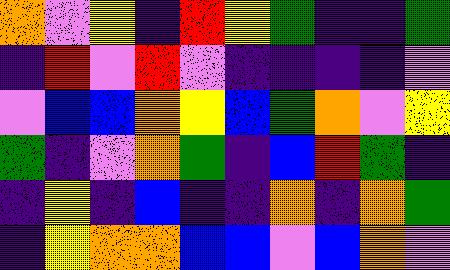[["orange", "violet", "yellow", "indigo", "red", "yellow", "green", "indigo", "indigo", "green"], ["indigo", "red", "violet", "red", "violet", "indigo", "indigo", "indigo", "indigo", "violet"], ["violet", "blue", "blue", "orange", "yellow", "blue", "green", "orange", "violet", "yellow"], ["green", "indigo", "violet", "orange", "green", "indigo", "blue", "red", "green", "indigo"], ["indigo", "yellow", "indigo", "blue", "indigo", "indigo", "orange", "indigo", "orange", "green"], ["indigo", "yellow", "orange", "orange", "blue", "blue", "violet", "blue", "orange", "violet"]]